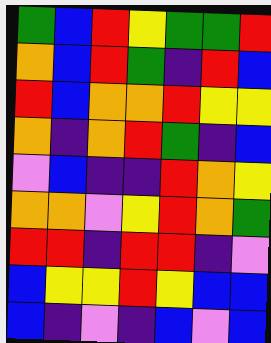[["green", "blue", "red", "yellow", "green", "green", "red"], ["orange", "blue", "red", "green", "indigo", "red", "blue"], ["red", "blue", "orange", "orange", "red", "yellow", "yellow"], ["orange", "indigo", "orange", "red", "green", "indigo", "blue"], ["violet", "blue", "indigo", "indigo", "red", "orange", "yellow"], ["orange", "orange", "violet", "yellow", "red", "orange", "green"], ["red", "red", "indigo", "red", "red", "indigo", "violet"], ["blue", "yellow", "yellow", "red", "yellow", "blue", "blue"], ["blue", "indigo", "violet", "indigo", "blue", "violet", "blue"]]